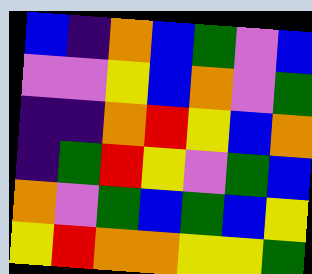[["blue", "indigo", "orange", "blue", "green", "violet", "blue"], ["violet", "violet", "yellow", "blue", "orange", "violet", "green"], ["indigo", "indigo", "orange", "red", "yellow", "blue", "orange"], ["indigo", "green", "red", "yellow", "violet", "green", "blue"], ["orange", "violet", "green", "blue", "green", "blue", "yellow"], ["yellow", "red", "orange", "orange", "yellow", "yellow", "green"]]